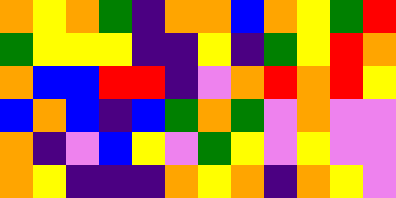[["orange", "yellow", "orange", "green", "indigo", "orange", "orange", "blue", "orange", "yellow", "green", "red"], ["green", "yellow", "yellow", "yellow", "indigo", "indigo", "yellow", "indigo", "green", "yellow", "red", "orange"], ["orange", "blue", "blue", "red", "red", "indigo", "violet", "orange", "red", "orange", "red", "yellow"], ["blue", "orange", "blue", "indigo", "blue", "green", "orange", "green", "violet", "orange", "violet", "violet"], ["orange", "indigo", "violet", "blue", "yellow", "violet", "green", "yellow", "violet", "yellow", "violet", "violet"], ["orange", "yellow", "indigo", "indigo", "indigo", "orange", "yellow", "orange", "indigo", "orange", "yellow", "violet"]]